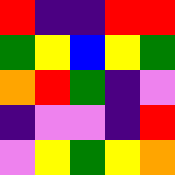[["red", "indigo", "indigo", "red", "red"], ["green", "yellow", "blue", "yellow", "green"], ["orange", "red", "green", "indigo", "violet"], ["indigo", "violet", "violet", "indigo", "red"], ["violet", "yellow", "green", "yellow", "orange"]]